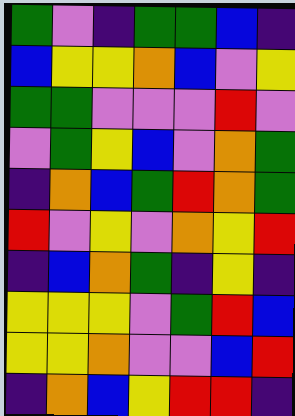[["green", "violet", "indigo", "green", "green", "blue", "indigo"], ["blue", "yellow", "yellow", "orange", "blue", "violet", "yellow"], ["green", "green", "violet", "violet", "violet", "red", "violet"], ["violet", "green", "yellow", "blue", "violet", "orange", "green"], ["indigo", "orange", "blue", "green", "red", "orange", "green"], ["red", "violet", "yellow", "violet", "orange", "yellow", "red"], ["indigo", "blue", "orange", "green", "indigo", "yellow", "indigo"], ["yellow", "yellow", "yellow", "violet", "green", "red", "blue"], ["yellow", "yellow", "orange", "violet", "violet", "blue", "red"], ["indigo", "orange", "blue", "yellow", "red", "red", "indigo"]]